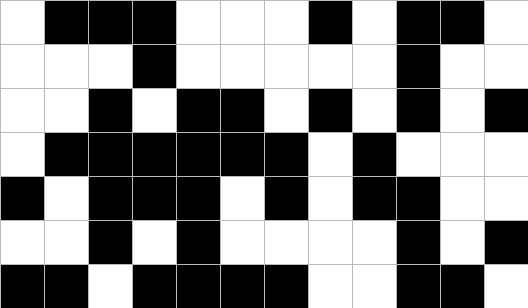[["white", "black", "black", "black", "white", "white", "white", "black", "white", "black", "black", "white"], ["white", "white", "white", "black", "white", "white", "white", "white", "white", "black", "white", "white"], ["white", "white", "black", "white", "black", "black", "white", "black", "white", "black", "white", "black"], ["white", "black", "black", "black", "black", "black", "black", "white", "black", "white", "white", "white"], ["black", "white", "black", "black", "black", "white", "black", "white", "black", "black", "white", "white"], ["white", "white", "black", "white", "black", "white", "white", "white", "white", "black", "white", "black"], ["black", "black", "white", "black", "black", "black", "black", "white", "white", "black", "black", "white"]]